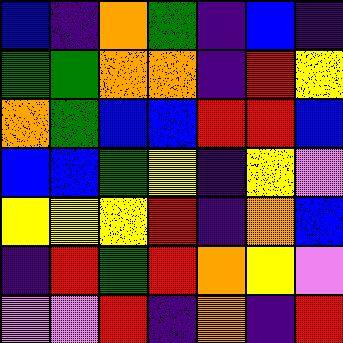[["blue", "indigo", "orange", "green", "indigo", "blue", "indigo"], ["green", "green", "orange", "orange", "indigo", "red", "yellow"], ["orange", "green", "blue", "blue", "red", "red", "blue"], ["blue", "blue", "green", "yellow", "indigo", "yellow", "violet"], ["yellow", "yellow", "yellow", "red", "indigo", "orange", "blue"], ["indigo", "red", "green", "red", "orange", "yellow", "violet"], ["violet", "violet", "red", "indigo", "orange", "indigo", "red"]]